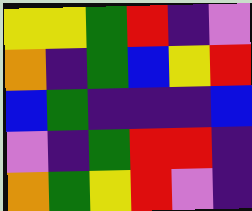[["yellow", "yellow", "green", "red", "indigo", "violet"], ["orange", "indigo", "green", "blue", "yellow", "red"], ["blue", "green", "indigo", "indigo", "indigo", "blue"], ["violet", "indigo", "green", "red", "red", "indigo"], ["orange", "green", "yellow", "red", "violet", "indigo"]]